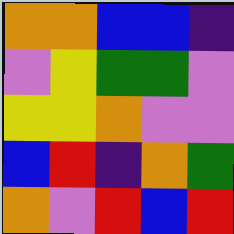[["orange", "orange", "blue", "blue", "indigo"], ["violet", "yellow", "green", "green", "violet"], ["yellow", "yellow", "orange", "violet", "violet"], ["blue", "red", "indigo", "orange", "green"], ["orange", "violet", "red", "blue", "red"]]